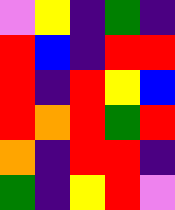[["violet", "yellow", "indigo", "green", "indigo"], ["red", "blue", "indigo", "red", "red"], ["red", "indigo", "red", "yellow", "blue"], ["red", "orange", "red", "green", "red"], ["orange", "indigo", "red", "red", "indigo"], ["green", "indigo", "yellow", "red", "violet"]]